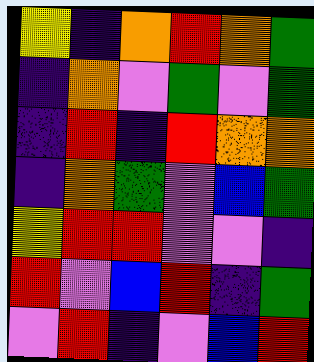[["yellow", "indigo", "orange", "red", "orange", "green"], ["indigo", "orange", "violet", "green", "violet", "green"], ["indigo", "red", "indigo", "red", "orange", "orange"], ["indigo", "orange", "green", "violet", "blue", "green"], ["yellow", "red", "red", "violet", "violet", "indigo"], ["red", "violet", "blue", "red", "indigo", "green"], ["violet", "red", "indigo", "violet", "blue", "red"]]